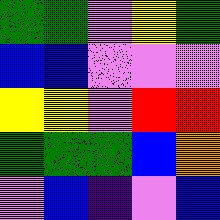[["green", "green", "violet", "yellow", "green"], ["blue", "blue", "violet", "violet", "violet"], ["yellow", "yellow", "violet", "red", "red"], ["green", "green", "green", "blue", "orange"], ["violet", "blue", "indigo", "violet", "blue"]]